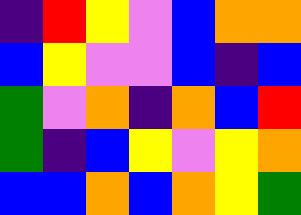[["indigo", "red", "yellow", "violet", "blue", "orange", "orange"], ["blue", "yellow", "violet", "violet", "blue", "indigo", "blue"], ["green", "violet", "orange", "indigo", "orange", "blue", "red"], ["green", "indigo", "blue", "yellow", "violet", "yellow", "orange"], ["blue", "blue", "orange", "blue", "orange", "yellow", "green"]]